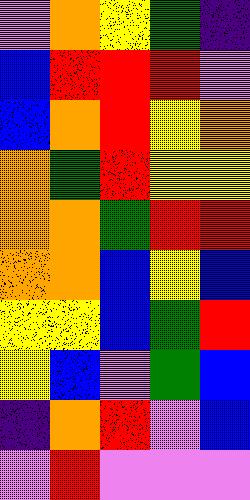[["violet", "orange", "yellow", "green", "indigo"], ["blue", "red", "red", "red", "violet"], ["blue", "orange", "red", "yellow", "orange"], ["orange", "green", "red", "yellow", "yellow"], ["orange", "orange", "green", "red", "red"], ["orange", "orange", "blue", "yellow", "blue"], ["yellow", "yellow", "blue", "green", "red"], ["yellow", "blue", "violet", "green", "blue"], ["indigo", "orange", "red", "violet", "blue"], ["violet", "red", "violet", "violet", "violet"]]